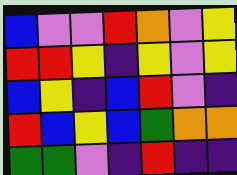[["blue", "violet", "violet", "red", "orange", "violet", "yellow"], ["red", "red", "yellow", "indigo", "yellow", "violet", "yellow"], ["blue", "yellow", "indigo", "blue", "red", "violet", "indigo"], ["red", "blue", "yellow", "blue", "green", "orange", "orange"], ["green", "green", "violet", "indigo", "red", "indigo", "indigo"]]